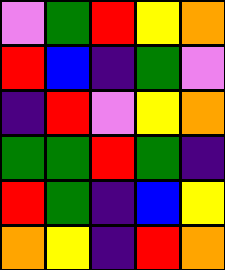[["violet", "green", "red", "yellow", "orange"], ["red", "blue", "indigo", "green", "violet"], ["indigo", "red", "violet", "yellow", "orange"], ["green", "green", "red", "green", "indigo"], ["red", "green", "indigo", "blue", "yellow"], ["orange", "yellow", "indigo", "red", "orange"]]